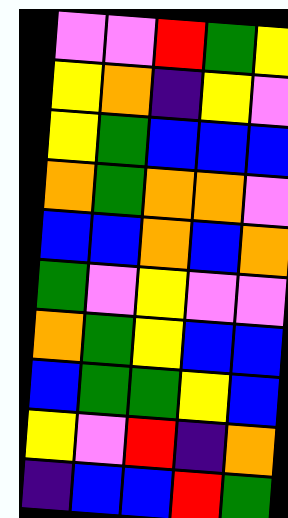[["violet", "violet", "red", "green", "yellow"], ["yellow", "orange", "indigo", "yellow", "violet"], ["yellow", "green", "blue", "blue", "blue"], ["orange", "green", "orange", "orange", "violet"], ["blue", "blue", "orange", "blue", "orange"], ["green", "violet", "yellow", "violet", "violet"], ["orange", "green", "yellow", "blue", "blue"], ["blue", "green", "green", "yellow", "blue"], ["yellow", "violet", "red", "indigo", "orange"], ["indigo", "blue", "blue", "red", "green"]]